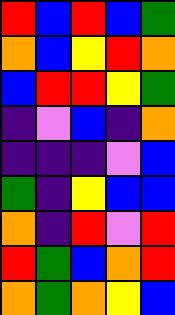[["red", "blue", "red", "blue", "green"], ["orange", "blue", "yellow", "red", "orange"], ["blue", "red", "red", "yellow", "green"], ["indigo", "violet", "blue", "indigo", "orange"], ["indigo", "indigo", "indigo", "violet", "blue"], ["green", "indigo", "yellow", "blue", "blue"], ["orange", "indigo", "red", "violet", "red"], ["red", "green", "blue", "orange", "red"], ["orange", "green", "orange", "yellow", "blue"]]